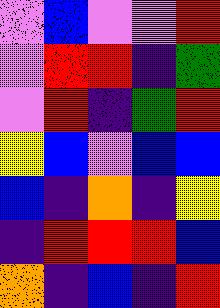[["violet", "blue", "violet", "violet", "red"], ["violet", "red", "red", "indigo", "green"], ["violet", "red", "indigo", "green", "red"], ["yellow", "blue", "violet", "blue", "blue"], ["blue", "indigo", "orange", "indigo", "yellow"], ["indigo", "red", "red", "red", "blue"], ["orange", "indigo", "blue", "indigo", "red"]]